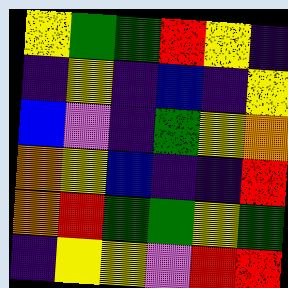[["yellow", "green", "green", "red", "yellow", "indigo"], ["indigo", "yellow", "indigo", "blue", "indigo", "yellow"], ["blue", "violet", "indigo", "green", "yellow", "orange"], ["orange", "yellow", "blue", "indigo", "indigo", "red"], ["orange", "red", "green", "green", "yellow", "green"], ["indigo", "yellow", "yellow", "violet", "red", "red"]]